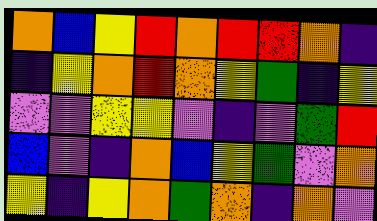[["orange", "blue", "yellow", "red", "orange", "red", "red", "orange", "indigo"], ["indigo", "yellow", "orange", "red", "orange", "yellow", "green", "indigo", "yellow"], ["violet", "violet", "yellow", "yellow", "violet", "indigo", "violet", "green", "red"], ["blue", "violet", "indigo", "orange", "blue", "yellow", "green", "violet", "orange"], ["yellow", "indigo", "yellow", "orange", "green", "orange", "indigo", "orange", "violet"]]